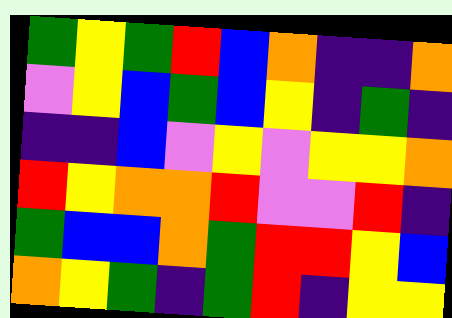[["green", "yellow", "green", "red", "blue", "orange", "indigo", "indigo", "orange"], ["violet", "yellow", "blue", "green", "blue", "yellow", "indigo", "green", "indigo"], ["indigo", "indigo", "blue", "violet", "yellow", "violet", "yellow", "yellow", "orange"], ["red", "yellow", "orange", "orange", "red", "violet", "violet", "red", "indigo"], ["green", "blue", "blue", "orange", "green", "red", "red", "yellow", "blue"], ["orange", "yellow", "green", "indigo", "green", "red", "indigo", "yellow", "yellow"]]